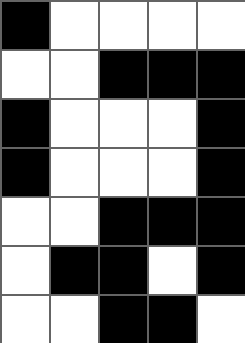[["black", "white", "white", "white", "white"], ["white", "white", "black", "black", "black"], ["black", "white", "white", "white", "black"], ["black", "white", "white", "white", "black"], ["white", "white", "black", "black", "black"], ["white", "black", "black", "white", "black"], ["white", "white", "black", "black", "white"]]